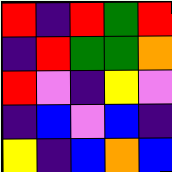[["red", "indigo", "red", "green", "red"], ["indigo", "red", "green", "green", "orange"], ["red", "violet", "indigo", "yellow", "violet"], ["indigo", "blue", "violet", "blue", "indigo"], ["yellow", "indigo", "blue", "orange", "blue"]]